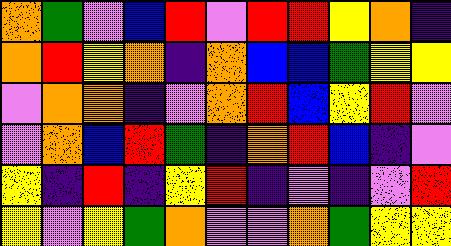[["orange", "green", "violet", "blue", "red", "violet", "red", "red", "yellow", "orange", "indigo"], ["orange", "red", "yellow", "orange", "indigo", "orange", "blue", "blue", "green", "yellow", "yellow"], ["violet", "orange", "orange", "indigo", "violet", "orange", "red", "blue", "yellow", "red", "violet"], ["violet", "orange", "blue", "red", "green", "indigo", "orange", "red", "blue", "indigo", "violet"], ["yellow", "indigo", "red", "indigo", "yellow", "red", "indigo", "violet", "indigo", "violet", "red"], ["yellow", "violet", "yellow", "green", "orange", "violet", "violet", "orange", "green", "yellow", "yellow"]]